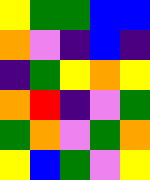[["yellow", "green", "green", "blue", "blue"], ["orange", "violet", "indigo", "blue", "indigo"], ["indigo", "green", "yellow", "orange", "yellow"], ["orange", "red", "indigo", "violet", "green"], ["green", "orange", "violet", "green", "orange"], ["yellow", "blue", "green", "violet", "yellow"]]